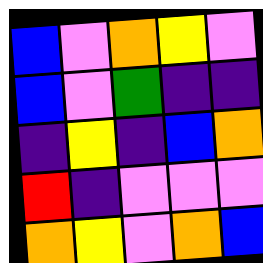[["blue", "violet", "orange", "yellow", "violet"], ["blue", "violet", "green", "indigo", "indigo"], ["indigo", "yellow", "indigo", "blue", "orange"], ["red", "indigo", "violet", "violet", "violet"], ["orange", "yellow", "violet", "orange", "blue"]]